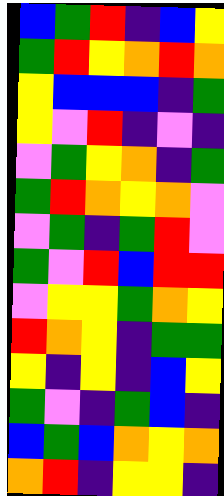[["blue", "green", "red", "indigo", "blue", "yellow"], ["green", "red", "yellow", "orange", "red", "orange"], ["yellow", "blue", "blue", "blue", "indigo", "green"], ["yellow", "violet", "red", "indigo", "violet", "indigo"], ["violet", "green", "yellow", "orange", "indigo", "green"], ["green", "red", "orange", "yellow", "orange", "violet"], ["violet", "green", "indigo", "green", "red", "violet"], ["green", "violet", "red", "blue", "red", "red"], ["violet", "yellow", "yellow", "green", "orange", "yellow"], ["red", "orange", "yellow", "indigo", "green", "green"], ["yellow", "indigo", "yellow", "indigo", "blue", "yellow"], ["green", "violet", "indigo", "green", "blue", "indigo"], ["blue", "green", "blue", "orange", "yellow", "orange"], ["orange", "red", "indigo", "yellow", "yellow", "indigo"]]